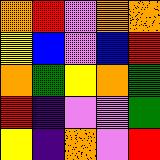[["orange", "red", "violet", "orange", "orange"], ["yellow", "blue", "violet", "blue", "red"], ["orange", "green", "yellow", "orange", "green"], ["red", "indigo", "violet", "violet", "green"], ["yellow", "indigo", "orange", "violet", "red"]]